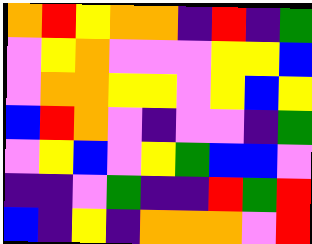[["orange", "red", "yellow", "orange", "orange", "indigo", "red", "indigo", "green"], ["violet", "yellow", "orange", "violet", "violet", "violet", "yellow", "yellow", "blue"], ["violet", "orange", "orange", "yellow", "yellow", "violet", "yellow", "blue", "yellow"], ["blue", "red", "orange", "violet", "indigo", "violet", "violet", "indigo", "green"], ["violet", "yellow", "blue", "violet", "yellow", "green", "blue", "blue", "violet"], ["indigo", "indigo", "violet", "green", "indigo", "indigo", "red", "green", "red"], ["blue", "indigo", "yellow", "indigo", "orange", "orange", "orange", "violet", "red"]]